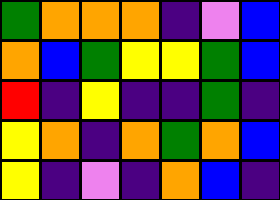[["green", "orange", "orange", "orange", "indigo", "violet", "blue"], ["orange", "blue", "green", "yellow", "yellow", "green", "blue"], ["red", "indigo", "yellow", "indigo", "indigo", "green", "indigo"], ["yellow", "orange", "indigo", "orange", "green", "orange", "blue"], ["yellow", "indigo", "violet", "indigo", "orange", "blue", "indigo"]]